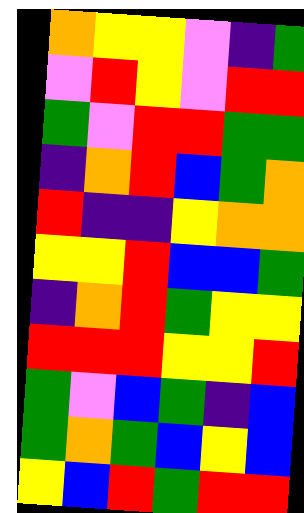[["orange", "yellow", "yellow", "violet", "indigo", "green"], ["violet", "red", "yellow", "violet", "red", "red"], ["green", "violet", "red", "red", "green", "green"], ["indigo", "orange", "red", "blue", "green", "orange"], ["red", "indigo", "indigo", "yellow", "orange", "orange"], ["yellow", "yellow", "red", "blue", "blue", "green"], ["indigo", "orange", "red", "green", "yellow", "yellow"], ["red", "red", "red", "yellow", "yellow", "red"], ["green", "violet", "blue", "green", "indigo", "blue"], ["green", "orange", "green", "blue", "yellow", "blue"], ["yellow", "blue", "red", "green", "red", "red"]]